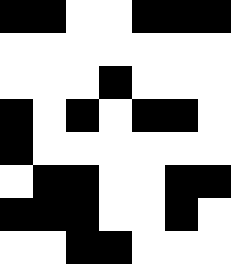[["black", "black", "white", "white", "black", "black", "black"], ["white", "white", "white", "white", "white", "white", "white"], ["white", "white", "white", "black", "white", "white", "white"], ["black", "white", "black", "white", "black", "black", "white"], ["black", "white", "white", "white", "white", "white", "white"], ["white", "black", "black", "white", "white", "black", "black"], ["black", "black", "black", "white", "white", "black", "white"], ["white", "white", "black", "black", "white", "white", "white"]]